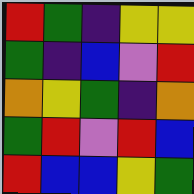[["red", "green", "indigo", "yellow", "yellow"], ["green", "indigo", "blue", "violet", "red"], ["orange", "yellow", "green", "indigo", "orange"], ["green", "red", "violet", "red", "blue"], ["red", "blue", "blue", "yellow", "green"]]